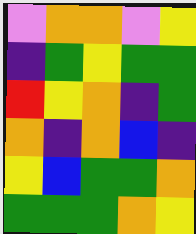[["violet", "orange", "orange", "violet", "yellow"], ["indigo", "green", "yellow", "green", "green"], ["red", "yellow", "orange", "indigo", "green"], ["orange", "indigo", "orange", "blue", "indigo"], ["yellow", "blue", "green", "green", "orange"], ["green", "green", "green", "orange", "yellow"]]